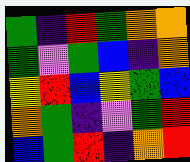[["green", "indigo", "red", "green", "orange", "orange"], ["green", "violet", "green", "blue", "indigo", "orange"], ["yellow", "red", "blue", "yellow", "green", "blue"], ["orange", "green", "indigo", "violet", "green", "red"], ["blue", "green", "red", "indigo", "orange", "red"]]